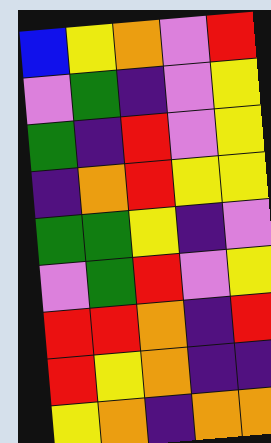[["blue", "yellow", "orange", "violet", "red"], ["violet", "green", "indigo", "violet", "yellow"], ["green", "indigo", "red", "violet", "yellow"], ["indigo", "orange", "red", "yellow", "yellow"], ["green", "green", "yellow", "indigo", "violet"], ["violet", "green", "red", "violet", "yellow"], ["red", "red", "orange", "indigo", "red"], ["red", "yellow", "orange", "indigo", "indigo"], ["yellow", "orange", "indigo", "orange", "orange"]]